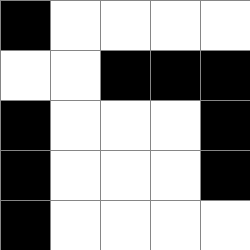[["black", "white", "white", "white", "white"], ["white", "white", "black", "black", "black"], ["black", "white", "white", "white", "black"], ["black", "white", "white", "white", "black"], ["black", "white", "white", "white", "white"]]